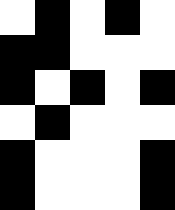[["white", "black", "white", "black", "white"], ["black", "black", "white", "white", "white"], ["black", "white", "black", "white", "black"], ["white", "black", "white", "white", "white"], ["black", "white", "white", "white", "black"], ["black", "white", "white", "white", "black"]]